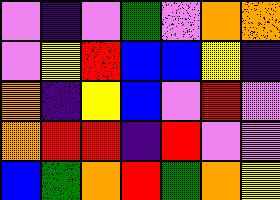[["violet", "indigo", "violet", "green", "violet", "orange", "orange"], ["violet", "yellow", "red", "blue", "blue", "yellow", "indigo"], ["orange", "indigo", "yellow", "blue", "violet", "red", "violet"], ["orange", "red", "red", "indigo", "red", "violet", "violet"], ["blue", "green", "orange", "red", "green", "orange", "yellow"]]